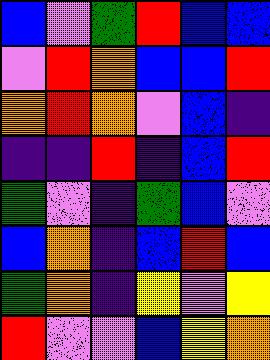[["blue", "violet", "green", "red", "blue", "blue"], ["violet", "red", "orange", "blue", "blue", "red"], ["orange", "red", "orange", "violet", "blue", "indigo"], ["indigo", "indigo", "red", "indigo", "blue", "red"], ["green", "violet", "indigo", "green", "blue", "violet"], ["blue", "orange", "indigo", "blue", "red", "blue"], ["green", "orange", "indigo", "yellow", "violet", "yellow"], ["red", "violet", "violet", "blue", "yellow", "orange"]]